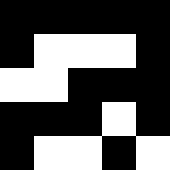[["black", "black", "black", "black", "black"], ["black", "white", "white", "white", "black"], ["white", "white", "black", "black", "black"], ["black", "black", "black", "white", "black"], ["black", "white", "white", "black", "white"]]